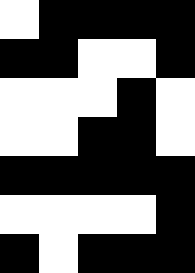[["white", "black", "black", "black", "black"], ["black", "black", "white", "white", "black"], ["white", "white", "white", "black", "white"], ["white", "white", "black", "black", "white"], ["black", "black", "black", "black", "black"], ["white", "white", "white", "white", "black"], ["black", "white", "black", "black", "black"]]